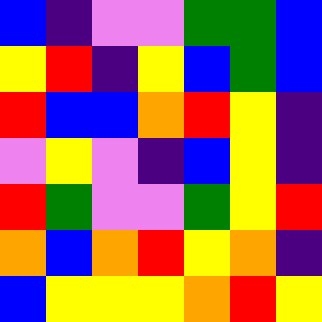[["blue", "indigo", "violet", "violet", "green", "green", "blue"], ["yellow", "red", "indigo", "yellow", "blue", "green", "blue"], ["red", "blue", "blue", "orange", "red", "yellow", "indigo"], ["violet", "yellow", "violet", "indigo", "blue", "yellow", "indigo"], ["red", "green", "violet", "violet", "green", "yellow", "red"], ["orange", "blue", "orange", "red", "yellow", "orange", "indigo"], ["blue", "yellow", "yellow", "yellow", "orange", "red", "yellow"]]